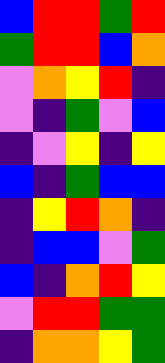[["blue", "red", "red", "green", "red"], ["green", "red", "red", "blue", "orange"], ["violet", "orange", "yellow", "red", "indigo"], ["violet", "indigo", "green", "violet", "blue"], ["indigo", "violet", "yellow", "indigo", "yellow"], ["blue", "indigo", "green", "blue", "blue"], ["indigo", "yellow", "red", "orange", "indigo"], ["indigo", "blue", "blue", "violet", "green"], ["blue", "indigo", "orange", "red", "yellow"], ["violet", "red", "red", "green", "green"], ["indigo", "orange", "orange", "yellow", "green"]]